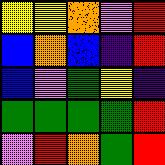[["yellow", "yellow", "orange", "violet", "red"], ["blue", "orange", "blue", "indigo", "red"], ["blue", "violet", "green", "yellow", "indigo"], ["green", "green", "green", "green", "red"], ["violet", "red", "orange", "green", "red"]]